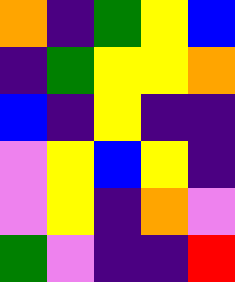[["orange", "indigo", "green", "yellow", "blue"], ["indigo", "green", "yellow", "yellow", "orange"], ["blue", "indigo", "yellow", "indigo", "indigo"], ["violet", "yellow", "blue", "yellow", "indigo"], ["violet", "yellow", "indigo", "orange", "violet"], ["green", "violet", "indigo", "indigo", "red"]]